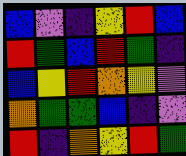[["blue", "violet", "indigo", "yellow", "red", "blue"], ["red", "green", "blue", "red", "green", "indigo"], ["blue", "yellow", "red", "orange", "yellow", "violet"], ["orange", "green", "green", "blue", "indigo", "violet"], ["red", "indigo", "orange", "yellow", "red", "green"]]